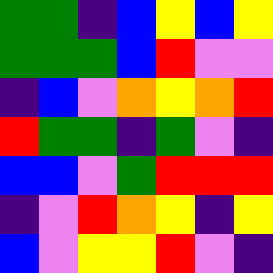[["green", "green", "indigo", "blue", "yellow", "blue", "yellow"], ["green", "green", "green", "blue", "red", "violet", "violet"], ["indigo", "blue", "violet", "orange", "yellow", "orange", "red"], ["red", "green", "green", "indigo", "green", "violet", "indigo"], ["blue", "blue", "violet", "green", "red", "red", "red"], ["indigo", "violet", "red", "orange", "yellow", "indigo", "yellow"], ["blue", "violet", "yellow", "yellow", "red", "violet", "indigo"]]